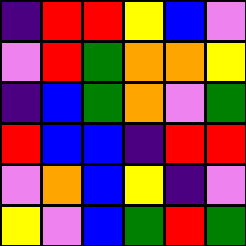[["indigo", "red", "red", "yellow", "blue", "violet"], ["violet", "red", "green", "orange", "orange", "yellow"], ["indigo", "blue", "green", "orange", "violet", "green"], ["red", "blue", "blue", "indigo", "red", "red"], ["violet", "orange", "blue", "yellow", "indigo", "violet"], ["yellow", "violet", "blue", "green", "red", "green"]]